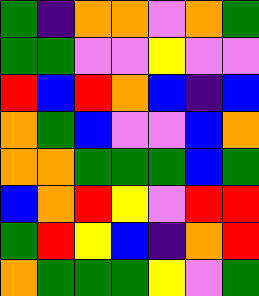[["green", "indigo", "orange", "orange", "violet", "orange", "green"], ["green", "green", "violet", "violet", "yellow", "violet", "violet"], ["red", "blue", "red", "orange", "blue", "indigo", "blue"], ["orange", "green", "blue", "violet", "violet", "blue", "orange"], ["orange", "orange", "green", "green", "green", "blue", "green"], ["blue", "orange", "red", "yellow", "violet", "red", "red"], ["green", "red", "yellow", "blue", "indigo", "orange", "red"], ["orange", "green", "green", "green", "yellow", "violet", "green"]]